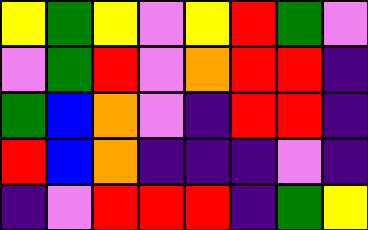[["yellow", "green", "yellow", "violet", "yellow", "red", "green", "violet"], ["violet", "green", "red", "violet", "orange", "red", "red", "indigo"], ["green", "blue", "orange", "violet", "indigo", "red", "red", "indigo"], ["red", "blue", "orange", "indigo", "indigo", "indigo", "violet", "indigo"], ["indigo", "violet", "red", "red", "red", "indigo", "green", "yellow"]]